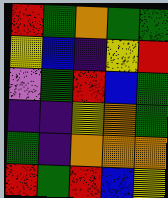[["red", "green", "orange", "green", "green"], ["yellow", "blue", "indigo", "yellow", "red"], ["violet", "green", "red", "blue", "green"], ["indigo", "indigo", "yellow", "orange", "green"], ["green", "indigo", "orange", "orange", "orange"], ["red", "green", "red", "blue", "yellow"]]